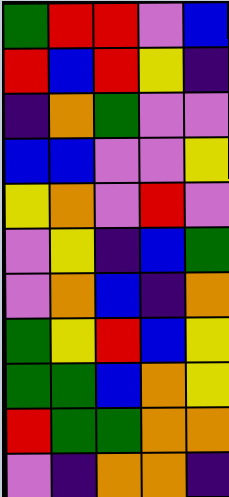[["green", "red", "red", "violet", "blue"], ["red", "blue", "red", "yellow", "indigo"], ["indigo", "orange", "green", "violet", "violet"], ["blue", "blue", "violet", "violet", "yellow"], ["yellow", "orange", "violet", "red", "violet"], ["violet", "yellow", "indigo", "blue", "green"], ["violet", "orange", "blue", "indigo", "orange"], ["green", "yellow", "red", "blue", "yellow"], ["green", "green", "blue", "orange", "yellow"], ["red", "green", "green", "orange", "orange"], ["violet", "indigo", "orange", "orange", "indigo"]]